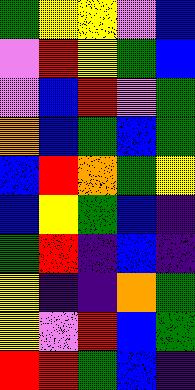[["green", "yellow", "yellow", "violet", "blue"], ["violet", "red", "yellow", "green", "blue"], ["violet", "blue", "red", "violet", "green"], ["orange", "blue", "green", "blue", "green"], ["blue", "red", "orange", "green", "yellow"], ["blue", "yellow", "green", "blue", "indigo"], ["green", "red", "indigo", "blue", "indigo"], ["yellow", "indigo", "indigo", "orange", "green"], ["yellow", "violet", "red", "blue", "green"], ["red", "red", "green", "blue", "indigo"]]